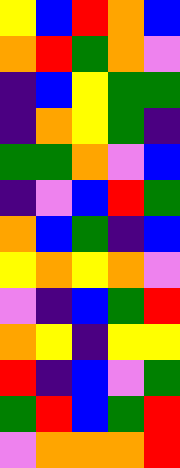[["yellow", "blue", "red", "orange", "blue"], ["orange", "red", "green", "orange", "violet"], ["indigo", "blue", "yellow", "green", "green"], ["indigo", "orange", "yellow", "green", "indigo"], ["green", "green", "orange", "violet", "blue"], ["indigo", "violet", "blue", "red", "green"], ["orange", "blue", "green", "indigo", "blue"], ["yellow", "orange", "yellow", "orange", "violet"], ["violet", "indigo", "blue", "green", "red"], ["orange", "yellow", "indigo", "yellow", "yellow"], ["red", "indigo", "blue", "violet", "green"], ["green", "red", "blue", "green", "red"], ["violet", "orange", "orange", "orange", "red"]]